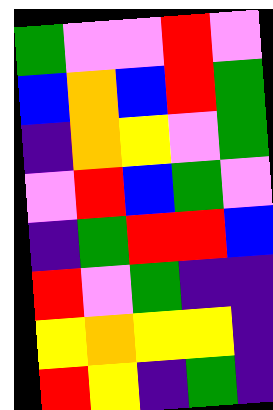[["green", "violet", "violet", "red", "violet"], ["blue", "orange", "blue", "red", "green"], ["indigo", "orange", "yellow", "violet", "green"], ["violet", "red", "blue", "green", "violet"], ["indigo", "green", "red", "red", "blue"], ["red", "violet", "green", "indigo", "indigo"], ["yellow", "orange", "yellow", "yellow", "indigo"], ["red", "yellow", "indigo", "green", "indigo"]]